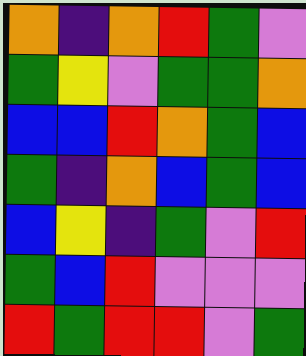[["orange", "indigo", "orange", "red", "green", "violet"], ["green", "yellow", "violet", "green", "green", "orange"], ["blue", "blue", "red", "orange", "green", "blue"], ["green", "indigo", "orange", "blue", "green", "blue"], ["blue", "yellow", "indigo", "green", "violet", "red"], ["green", "blue", "red", "violet", "violet", "violet"], ["red", "green", "red", "red", "violet", "green"]]